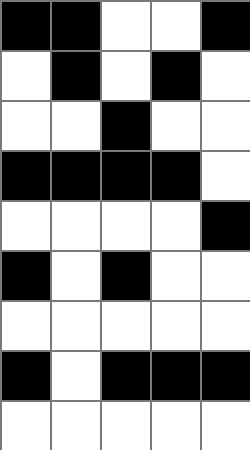[["black", "black", "white", "white", "black"], ["white", "black", "white", "black", "white"], ["white", "white", "black", "white", "white"], ["black", "black", "black", "black", "white"], ["white", "white", "white", "white", "black"], ["black", "white", "black", "white", "white"], ["white", "white", "white", "white", "white"], ["black", "white", "black", "black", "black"], ["white", "white", "white", "white", "white"]]